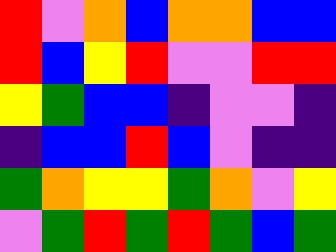[["red", "violet", "orange", "blue", "orange", "orange", "blue", "blue"], ["red", "blue", "yellow", "red", "violet", "violet", "red", "red"], ["yellow", "green", "blue", "blue", "indigo", "violet", "violet", "indigo"], ["indigo", "blue", "blue", "red", "blue", "violet", "indigo", "indigo"], ["green", "orange", "yellow", "yellow", "green", "orange", "violet", "yellow"], ["violet", "green", "red", "green", "red", "green", "blue", "green"]]